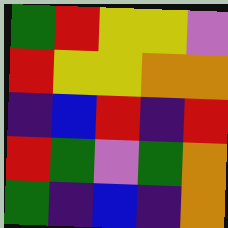[["green", "red", "yellow", "yellow", "violet"], ["red", "yellow", "yellow", "orange", "orange"], ["indigo", "blue", "red", "indigo", "red"], ["red", "green", "violet", "green", "orange"], ["green", "indigo", "blue", "indigo", "orange"]]